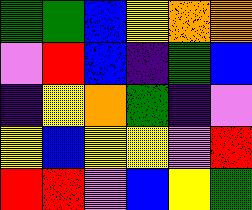[["green", "green", "blue", "yellow", "orange", "orange"], ["violet", "red", "blue", "indigo", "green", "blue"], ["indigo", "yellow", "orange", "green", "indigo", "violet"], ["yellow", "blue", "yellow", "yellow", "violet", "red"], ["red", "red", "violet", "blue", "yellow", "green"]]